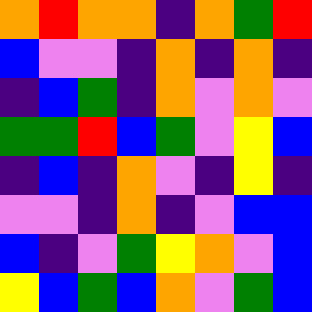[["orange", "red", "orange", "orange", "indigo", "orange", "green", "red"], ["blue", "violet", "violet", "indigo", "orange", "indigo", "orange", "indigo"], ["indigo", "blue", "green", "indigo", "orange", "violet", "orange", "violet"], ["green", "green", "red", "blue", "green", "violet", "yellow", "blue"], ["indigo", "blue", "indigo", "orange", "violet", "indigo", "yellow", "indigo"], ["violet", "violet", "indigo", "orange", "indigo", "violet", "blue", "blue"], ["blue", "indigo", "violet", "green", "yellow", "orange", "violet", "blue"], ["yellow", "blue", "green", "blue", "orange", "violet", "green", "blue"]]